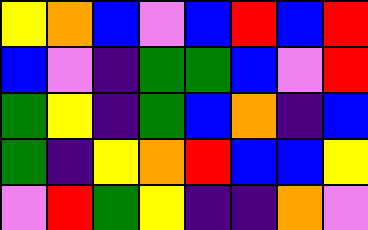[["yellow", "orange", "blue", "violet", "blue", "red", "blue", "red"], ["blue", "violet", "indigo", "green", "green", "blue", "violet", "red"], ["green", "yellow", "indigo", "green", "blue", "orange", "indigo", "blue"], ["green", "indigo", "yellow", "orange", "red", "blue", "blue", "yellow"], ["violet", "red", "green", "yellow", "indigo", "indigo", "orange", "violet"]]